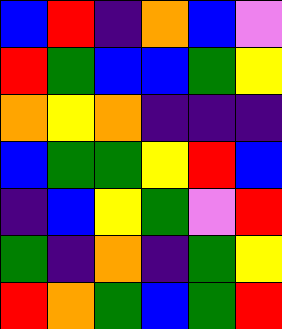[["blue", "red", "indigo", "orange", "blue", "violet"], ["red", "green", "blue", "blue", "green", "yellow"], ["orange", "yellow", "orange", "indigo", "indigo", "indigo"], ["blue", "green", "green", "yellow", "red", "blue"], ["indigo", "blue", "yellow", "green", "violet", "red"], ["green", "indigo", "orange", "indigo", "green", "yellow"], ["red", "orange", "green", "blue", "green", "red"]]